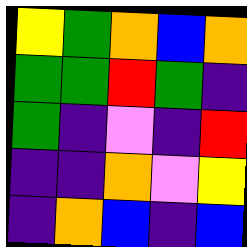[["yellow", "green", "orange", "blue", "orange"], ["green", "green", "red", "green", "indigo"], ["green", "indigo", "violet", "indigo", "red"], ["indigo", "indigo", "orange", "violet", "yellow"], ["indigo", "orange", "blue", "indigo", "blue"]]